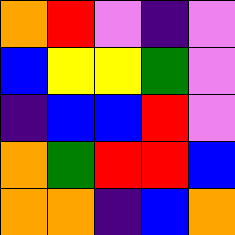[["orange", "red", "violet", "indigo", "violet"], ["blue", "yellow", "yellow", "green", "violet"], ["indigo", "blue", "blue", "red", "violet"], ["orange", "green", "red", "red", "blue"], ["orange", "orange", "indigo", "blue", "orange"]]